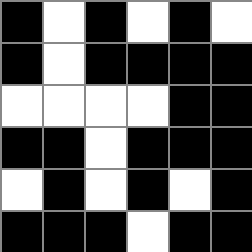[["black", "white", "black", "white", "black", "white"], ["black", "white", "black", "black", "black", "black"], ["white", "white", "white", "white", "black", "black"], ["black", "black", "white", "black", "black", "black"], ["white", "black", "white", "black", "white", "black"], ["black", "black", "black", "white", "black", "black"]]